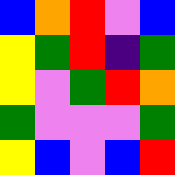[["blue", "orange", "red", "violet", "blue"], ["yellow", "green", "red", "indigo", "green"], ["yellow", "violet", "green", "red", "orange"], ["green", "violet", "violet", "violet", "green"], ["yellow", "blue", "violet", "blue", "red"]]